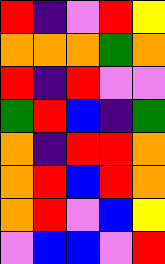[["red", "indigo", "violet", "red", "yellow"], ["orange", "orange", "orange", "green", "orange"], ["red", "indigo", "red", "violet", "violet"], ["green", "red", "blue", "indigo", "green"], ["orange", "indigo", "red", "red", "orange"], ["orange", "red", "blue", "red", "orange"], ["orange", "red", "violet", "blue", "yellow"], ["violet", "blue", "blue", "violet", "red"]]